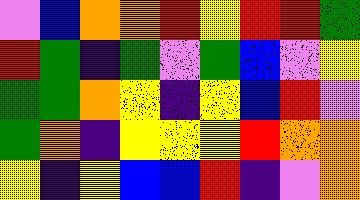[["violet", "blue", "orange", "orange", "red", "yellow", "red", "red", "green"], ["red", "green", "indigo", "green", "violet", "green", "blue", "violet", "yellow"], ["green", "green", "orange", "yellow", "indigo", "yellow", "blue", "red", "violet"], ["green", "orange", "indigo", "yellow", "yellow", "yellow", "red", "orange", "orange"], ["yellow", "indigo", "yellow", "blue", "blue", "red", "indigo", "violet", "orange"]]